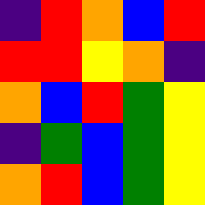[["indigo", "red", "orange", "blue", "red"], ["red", "red", "yellow", "orange", "indigo"], ["orange", "blue", "red", "green", "yellow"], ["indigo", "green", "blue", "green", "yellow"], ["orange", "red", "blue", "green", "yellow"]]